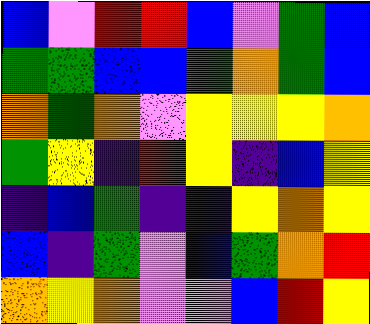[["blue", "violet", "red", "red", "blue", "violet", "green", "blue"], ["green", "green", "blue", "blue", "green", "orange", "green", "blue"], ["orange", "green", "orange", "violet", "yellow", "yellow", "yellow", "orange"], ["green", "yellow", "indigo", "red", "yellow", "indigo", "blue", "yellow"], ["indigo", "blue", "green", "indigo", "indigo", "yellow", "orange", "yellow"], ["blue", "indigo", "green", "violet", "blue", "green", "orange", "red"], ["orange", "yellow", "orange", "violet", "violet", "blue", "red", "yellow"]]